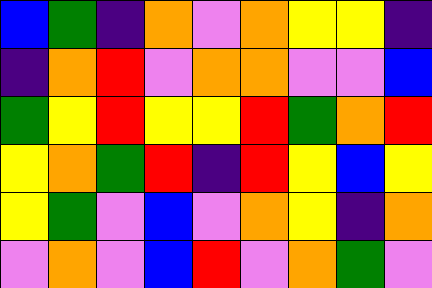[["blue", "green", "indigo", "orange", "violet", "orange", "yellow", "yellow", "indigo"], ["indigo", "orange", "red", "violet", "orange", "orange", "violet", "violet", "blue"], ["green", "yellow", "red", "yellow", "yellow", "red", "green", "orange", "red"], ["yellow", "orange", "green", "red", "indigo", "red", "yellow", "blue", "yellow"], ["yellow", "green", "violet", "blue", "violet", "orange", "yellow", "indigo", "orange"], ["violet", "orange", "violet", "blue", "red", "violet", "orange", "green", "violet"]]